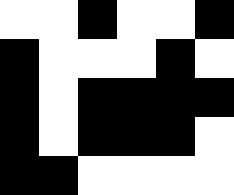[["white", "white", "black", "white", "white", "black"], ["black", "white", "white", "white", "black", "white"], ["black", "white", "black", "black", "black", "black"], ["black", "white", "black", "black", "black", "white"], ["black", "black", "white", "white", "white", "white"]]